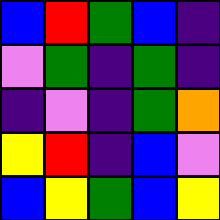[["blue", "red", "green", "blue", "indigo"], ["violet", "green", "indigo", "green", "indigo"], ["indigo", "violet", "indigo", "green", "orange"], ["yellow", "red", "indigo", "blue", "violet"], ["blue", "yellow", "green", "blue", "yellow"]]